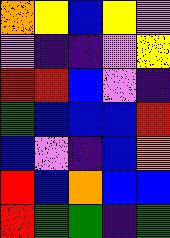[["orange", "yellow", "blue", "yellow", "violet"], ["violet", "indigo", "indigo", "violet", "yellow"], ["red", "red", "blue", "violet", "indigo"], ["green", "blue", "blue", "blue", "red"], ["blue", "violet", "indigo", "blue", "orange"], ["red", "blue", "orange", "blue", "blue"], ["red", "green", "green", "indigo", "green"]]